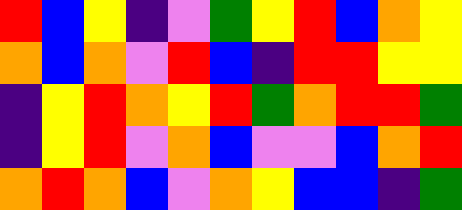[["red", "blue", "yellow", "indigo", "violet", "green", "yellow", "red", "blue", "orange", "yellow"], ["orange", "blue", "orange", "violet", "red", "blue", "indigo", "red", "red", "yellow", "yellow"], ["indigo", "yellow", "red", "orange", "yellow", "red", "green", "orange", "red", "red", "green"], ["indigo", "yellow", "red", "violet", "orange", "blue", "violet", "violet", "blue", "orange", "red"], ["orange", "red", "orange", "blue", "violet", "orange", "yellow", "blue", "blue", "indigo", "green"]]